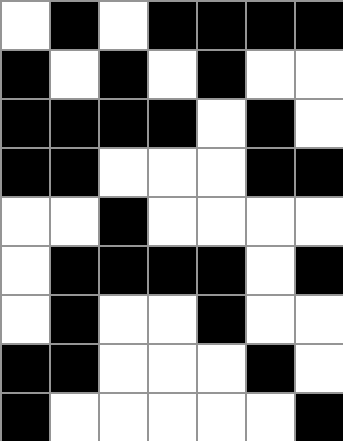[["white", "black", "white", "black", "black", "black", "black"], ["black", "white", "black", "white", "black", "white", "white"], ["black", "black", "black", "black", "white", "black", "white"], ["black", "black", "white", "white", "white", "black", "black"], ["white", "white", "black", "white", "white", "white", "white"], ["white", "black", "black", "black", "black", "white", "black"], ["white", "black", "white", "white", "black", "white", "white"], ["black", "black", "white", "white", "white", "black", "white"], ["black", "white", "white", "white", "white", "white", "black"]]